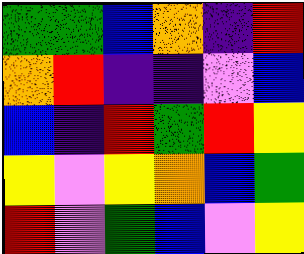[["green", "green", "blue", "orange", "indigo", "red"], ["orange", "red", "indigo", "indigo", "violet", "blue"], ["blue", "indigo", "red", "green", "red", "yellow"], ["yellow", "violet", "yellow", "orange", "blue", "green"], ["red", "violet", "green", "blue", "violet", "yellow"]]